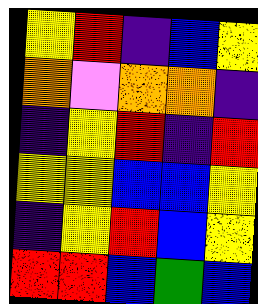[["yellow", "red", "indigo", "blue", "yellow"], ["orange", "violet", "orange", "orange", "indigo"], ["indigo", "yellow", "red", "indigo", "red"], ["yellow", "yellow", "blue", "blue", "yellow"], ["indigo", "yellow", "red", "blue", "yellow"], ["red", "red", "blue", "green", "blue"]]